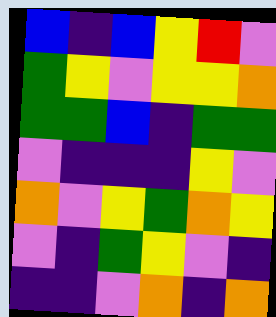[["blue", "indigo", "blue", "yellow", "red", "violet"], ["green", "yellow", "violet", "yellow", "yellow", "orange"], ["green", "green", "blue", "indigo", "green", "green"], ["violet", "indigo", "indigo", "indigo", "yellow", "violet"], ["orange", "violet", "yellow", "green", "orange", "yellow"], ["violet", "indigo", "green", "yellow", "violet", "indigo"], ["indigo", "indigo", "violet", "orange", "indigo", "orange"]]